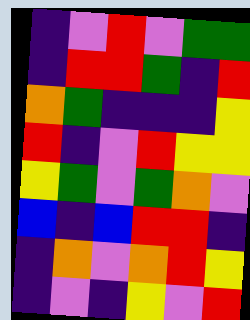[["indigo", "violet", "red", "violet", "green", "green"], ["indigo", "red", "red", "green", "indigo", "red"], ["orange", "green", "indigo", "indigo", "indigo", "yellow"], ["red", "indigo", "violet", "red", "yellow", "yellow"], ["yellow", "green", "violet", "green", "orange", "violet"], ["blue", "indigo", "blue", "red", "red", "indigo"], ["indigo", "orange", "violet", "orange", "red", "yellow"], ["indigo", "violet", "indigo", "yellow", "violet", "red"]]